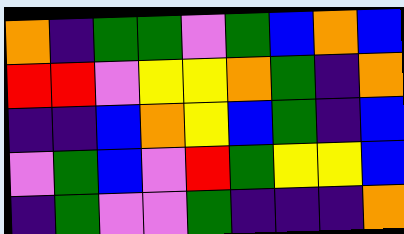[["orange", "indigo", "green", "green", "violet", "green", "blue", "orange", "blue"], ["red", "red", "violet", "yellow", "yellow", "orange", "green", "indigo", "orange"], ["indigo", "indigo", "blue", "orange", "yellow", "blue", "green", "indigo", "blue"], ["violet", "green", "blue", "violet", "red", "green", "yellow", "yellow", "blue"], ["indigo", "green", "violet", "violet", "green", "indigo", "indigo", "indigo", "orange"]]